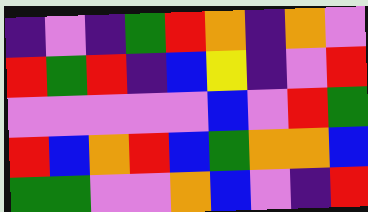[["indigo", "violet", "indigo", "green", "red", "orange", "indigo", "orange", "violet"], ["red", "green", "red", "indigo", "blue", "yellow", "indigo", "violet", "red"], ["violet", "violet", "violet", "violet", "violet", "blue", "violet", "red", "green"], ["red", "blue", "orange", "red", "blue", "green", "orange", "orange", "blue"], ["green", "green", "violet", "violet", "orange", "blue", "violet", "indigo", "red"]]